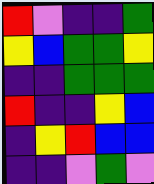[["red", "violet", "indigo", "indigo", "green"], ["yellow", "blue", "green", "green", "yellow"], ["indigo", "indigo", "green", "green", "green"], ["red", "indigo", "indigo", "yellow", "blue"], ["indigo", "yellow", "red", "blue", "blue"], ["indigo", "indigo", "violet", "green", "violet"]]